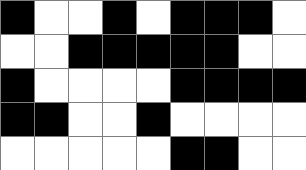[["black", "white", "white", "black", "white", "black", "black", "black", "white"], ["white", "white", "black", "black", "black", "black", "black", "white", "white"], ["black", "white", "white", "white", "white", "black", "black", "black", "black"], ["black", "black", "white", "white", "black", "white", "white", "white", "white"], ["white", "white", "white", "white", "white", "black", "black", "white", "white"]]